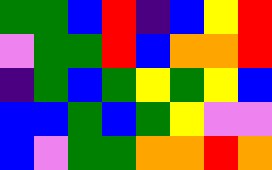[["green", "green", "blue", "red", "indigo", "blue", "yellow", "red"], ["violet", "green", "green", "red", "blue", "orange", "orange", "red"], ["indigo", "green", "blue", "green", "yellow", "green", "yellow", "blue"], ["blue", "blue", "green", "blue", "green", "yellow", "violet", "violet"], ["blue", "violet", "green", "green", "orange", "orange", "red", "orange"]]